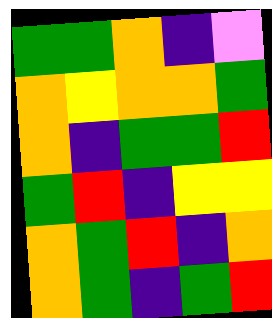[["green", "green", "orange", "indigo", "violet"], ["orange", "yellow", "orange", "orange", "green"], ["orange", "indigo", "green", "green", "red"], ["green", "red", "indigo", "yellow", "yellow"], ["orange", "green", "red", "indigo", "orange"], ["orange", "green", "indigo", "green", "red"]]